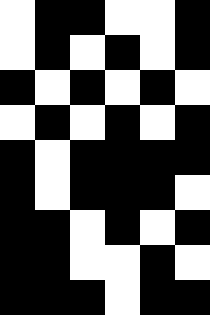[["white", "black", "black", "white", "white", "black"], ["white", "black", "white", "black", "white", "black"], ["black", "white", "black", "white", "black", "white"], ["white", "black", "white", "black", "white", "black"], ["black", "white", "black", "black", "black", "black"], ["black", "white", "black", "black", "black", "white"], ["black", "black", "white", "black", "white", "black"], ["black", "black", "white", "white", "black", "white"], ["black", "black", "black", "white", "black", "black"]]